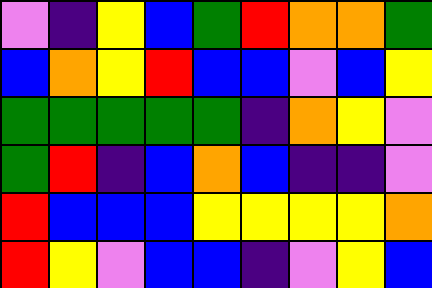[["violet", "indigo", "yellow", "blue", "green", "red", "orange", "orange", "green"], ["blue", "orange", "yellow", "red", "blue", "blue", "violet", "blue", "yellow"], ["green", "green", "green", "green", "green", "indigo", "orange", "yellow", "violet"], ["green", "red", "indigo", "blue", "orange", "blue", "indigo", "indigo", "violet"], ["red", "blue", "blue", "blue", "yellow", "yellow", "yellow", "yellow", "orange"], ["red", "yellow", "violet", "blue", "blue", "indigo", "violet", "yellow", "blue"]]